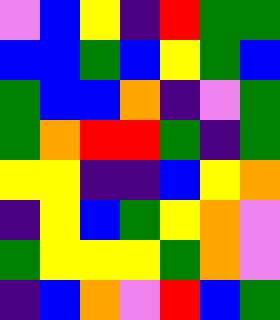[["violet", "blue", "yellow", "indigo", "red", "green", "green"], ["blue", "blue", "green", "blue", "yellow", "green", "blue"], ["green", "blue", "blue", "orange", "indigo", "violet", "green"], ["green", "orange", "red", "red", "green", "indigo", "green"], ["yellow", "yellow", "indigo", "indigo", "blue", "yellow", "orange"], ["indigo", "yellow", "blue", "green", "yellow", "orange", "violet"], ["green", "yellow", "yellow", "yellow", "green", "orange", "violet"], ["indigo", "blue", "orange", "violet", "red", "blue", "green"]]